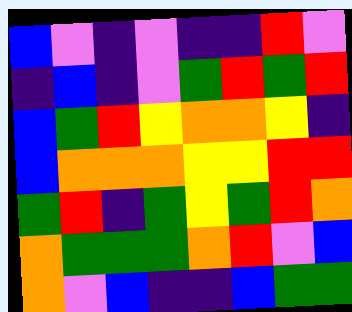[["blue", "violet", "indigo", "violet", "indigo", "indigo", "red", "violet"], ["indigo", "blue", "indigo", "violet", "green", "red", "green", "red"], ["blue", "green", "red", "yellow", "orange", "orange", "yellow", "indigo"], ["blue", "orange", "orange", "orange", "yellow", "yellow", "red", "red"], ["green", "red", "indigo", "green", "yellow", "green", "red", "orange"], ["orange", "green", "green", "green", "orange", "red", "violet", "blue"], ["orange", "violet", "blue", "indigo", "indigo", "blue", "green", "green"]]